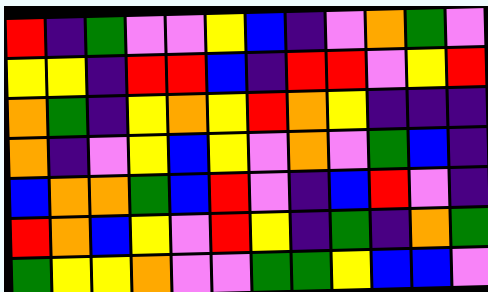[["red", "indigo", "green", "violet", "violet", "yellow", "blue", "indigo", "violet", "orange", "green", "violet"], ["yellow", "yellow", "indigo", "red", "red", "blue", "indigo", "red", "red", "violet", "yellow", "red"], ["orange", "green", "indigo", "yellow", "orange", "yellow", "red", "orange", "yellow", "indigo", "indigo", "indigo"], ["orange", "indigo", "violet", "yellow", "blue", "yellow", "violet", "orange", "violet", "green", "blue", "indigo"], ["blue", "orange", "orange", "green", "blue", "red", "violet", "indigo", "blue", "red", "violet", "indigo"], ["red", "orange", "blue", "yellow", "violet", "red", "yellow", "indigo", "green", "indigo", "orange", "green"], ["green", "yellow", "yellow", "orange", "violet", "violet", "green", "green", "yellow", "blue", "blue", "violet"]]